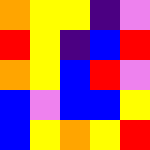[["orange", "yellow", "yellow", "indigo", "violet"], ["red", "yellow", "indigo", "blue", "red"], ["orange", "yellow", "blue", "red", "violet"], ["blue", "violet", "blue", "blue", "yellow"], ["blue", "yellow", "orange", "yellow", "red"]]